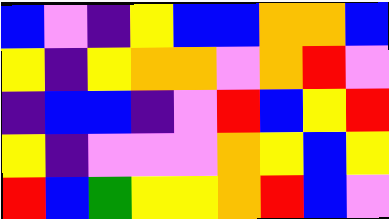[["blue", "violet", "indigo", "yellow", "blue", "blue", "orange", "orange", "blue"], ["yellow", "indigo", "yellow", "orange", "orange", "violet", "orange", "red", "violet"], ["indigo", "blue", "blue", "indigo", "violet", "red", "blue", "yellow", "red"], ["yellow", "indigo", "violet", "violet", "violet", "orange", "yellow", "blue", "yellow"], ["red", "blue", "green", "yellow", "yellow", "orange", "red", "blue", "violet"]]